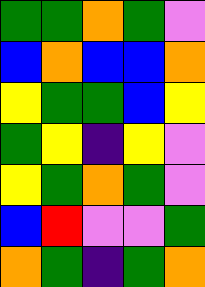[["green", "green", "orange", "green", "violet"], ["blue", "orange", "blue", "blue", "orange"], ["yellow", "green", "green", "blue", "yellow"], ["green", "yellow", "indigo", "yellow", "violet"], ["yellow", "green", "orange", "green", "violet"], ["blue", "red", "violet", "violet", "green"], ["orange", "green", "indigo", "green", "orange"]]